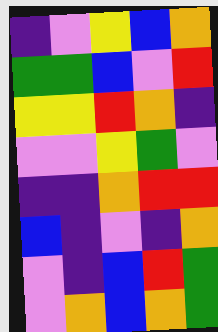[["indigo", "violet", "yellow", "blue", "orange"], ["green", "green", "blue", "violet", "red"], ["yellow", "yellow", "red", "orange", "indigo"], ["violet", "violet", "yellow", "green", "violet"], ["indigo", "indigo", "orange", "red", "red"], ["blue", "indigo", "violet", "indigo", "orange"], ["violet", "indigo", "blue", "red", "green"], ["violet", "orange", "blue", "orange", "green"]]